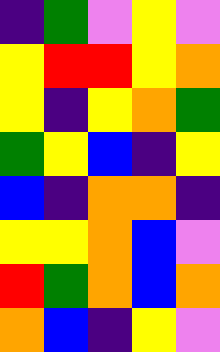[["indigo", "green", "violet", "yellow", "violet"], ["yellow", "red", "red", "yellow", "orange"], ["yellow", "indigo", "yellow", "orange", "green"], ["green", "yellow", "blue", "indigo", "yellow"], ["blue", "indigo", "orange", "orange", "indigo"], ["yellow", "yellow", "orange", "blue", "violet"], ["red", "green", "orange", "blue", "orange"], ["orange", "blue", "indigo", "yellow", "violet"]]